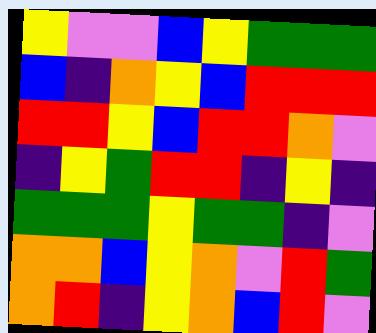[["yellow", "violet", "violet", "blue", "yellow", "green", "green", "green"], ["blue", "indigo", "orange", "yellow", "blue", "red", "red", "red"], ["red", "red", "yellow", "blue", "red", "red", "orange", "violet"], ["indigo", "yellow", "green", "red", "red", "indigo", "yellow", "indigo"], ["green", "green", "green", "yellow", "green", "green", "indigo", "violet"], ["orange", "orange", "blue", "yellow", "orange", "violet", "red", "green"], ["orange", "red", "indigo", "yellow", "orange", "blue", "red", "violet"]]